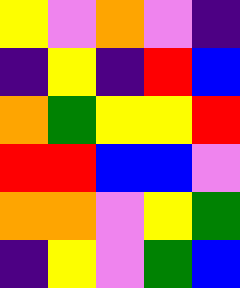[["yellow", "violet", "orange", "violet", "indigo"], ["indigo", "yellow", "indigo", "red", "blue"], ["orange", "green", "yellow", "yellow", "red"], ["red", "red", "blue", "blue", "violet"], ["orange", "orange", "violet", "yellow", "green"], ["indigo", "yellow", "violet", "green", "blue"]]